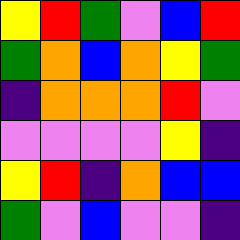[["yellow", "red", "green", "violet", "blue", "red"], ["green", "orange", "blue", "orange", "yellow", "green"], ["indigo", "orange", "orange", "orange", "red", "violet"], ["violet", "violet", "violet", "violet", "yellow", "indigo"], ["yellow", "red", "indigo", "orange", "blue", "blue"], ["green", "violet", "blue", "violet", "violet", "indigo"]]